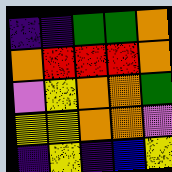[["indigo", "indigo", "green", "green", "orange"], ["orange", "red", "red", "red", "orange"], ["violet", "yellow", "orange", "orange", "green"], ["yellow", "yellow", "orange", "orange", "violet"], ["indigo", "yellow", "indigo", "blue", "yellow"]]